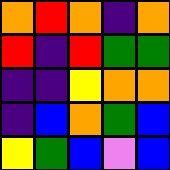[["orange", "red", "orange", "indigo", "orange"], ["red", "indigo", "red", "green", "green"], ["indigo", "indigo", "yellow", "orange", "orange"], ["indigo", "blue", "orange", "green", "blue"], ["yellow", "green", "blue", "violet", "blue"]]